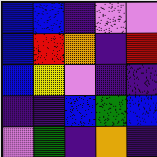[["blue", "blue", "indigo", "violet", "violet"], ["blue", "red", "orange", "indigo", "red"], ["blue", "yellow", "violet", "indigo", "indigo"], ["indigo", "indigo", "blue", "green", "blue"], ["violet", "green", "indigo", "orange", "indigo"]]